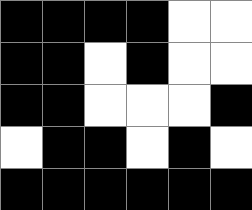[["black", "black", "black", "black", "white", "white"], ["black", "black", "white", "black", "white", "white"], ["black", "black", "white", "white", "white", "black"], ["white", "black", "black", "white", "black", "white"], ["black", "black", "black", "black", "black", "black"]]